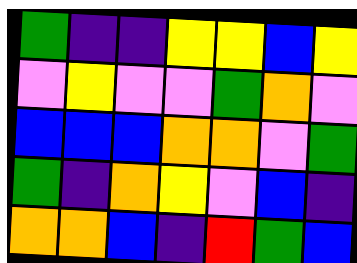[["green", "indigo", "indigo", "yellow", "yellow", "blue", "yellow"], ["violet", "yellow", "violet", "violet", "green", "orange", "violet"], ["blue", "blue", "blue", "orange", "orange", "violet", "green"], ["green", "indigo", "orange", "yellow", "violet", "blue", "indigo"], ["orange", "orange", "blue", "indigo", "red", "green", "blue"]]